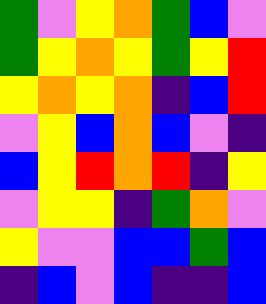[["green", "violet", "yellow", "orange", "green", "blue", "violet"], ["green", "yellow", "orange", "yellow", "green", "yellow", "red"], ["yellow", "orange", "yellow", "orange", "indigo", "blue", "red"], ["violet", "yellow", "blue", "orange", "blue", "violet", "indigo"], ["blue", "yellow", "red", "orange", "red", "indigo", "yellow"], ["violet", "yellow", "yellow", "indigo", "green", "orange", "violet"], ["yellow", "violet", "violet", "blue", "blue", "green", "blue"], ["indigo", "blue", "violet", "blue", "indigo", "indigo", "blue"]]